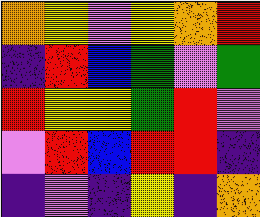[["orange", "yellow", "violet", "yellow", "orange", "red"], ["indigo", "red", "blue", "green", "violet", "green"], ["red", "yellow", "yellow", "green", "red", "violet"], ["violet", "red", "blue", "red", "red", "indigo"], ["indigo", "violet", "indigo", "yellow", "indigo", "orange"]]